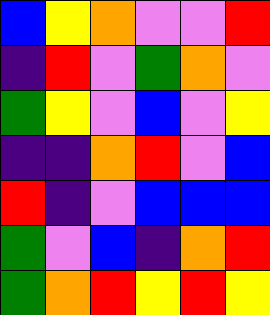[["blue", "yellow", "orange", "violet", "violet", "red"], ["indigo", "red", "violet", "green", "orange", "violet"], ["green", "yellow", "violet", "blue", "violet", "yellow"], ["indigo", "indigo", "orange", "red", "violet", "blue"], ["red", "indigo", "violet", "blue", "blue", "blue"], ["green", "violet", "blue", "indigo", "orange", "red"], ["green", "orange", "red", "yellow", "red", "yellow"]]